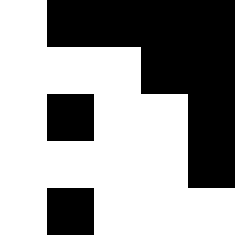[["white", "black", "black", "black", "black"], ["white", "white", "white", "black", "black"], ["white", "black", "white", "white", "black"], ["white", "white", "white", "white", "black"], ["white", "black", "white", "white", "white"]]